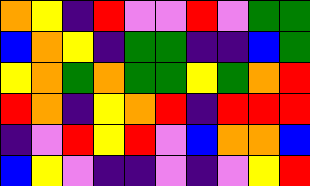[["orange", "yellow", "indigo", "red", "violet", "violet", "red", "violet", "green", "green"], ["blue", "orange", "yellow", "indigo", "green", "green", "indigo", "indigo", "blue", "green"], ["yellow", "orange", "green", "orange", "green", "green", "yellow", "green", "orange", "red"], ["red", "orange", "indigo", "yellow", "orange", "red", "indigo", "red", "red", "red"], ["indigo", "violet", "red", "yellow", "red", "violet", "blue", "orange", "orange", "blue"], ["blue", "yellow", "violet", "indigo", "indigo", "violet", "indigo", "violet", "yellow", "red"]]